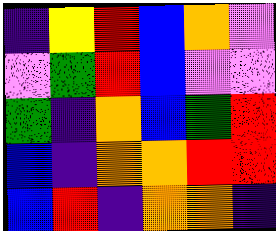[["indigo", "yellow", "red", "blue", "orange", "violet"], ["violet", "green", "red", "blue", "violet", "violet"], ["green", "indigo", "orange", "blue", "green", "red"], ["blue", "indigo", "orange", "orange", "red", "red"], ["blue", "red", "indigo", "orange", "orange", "indigo"]]